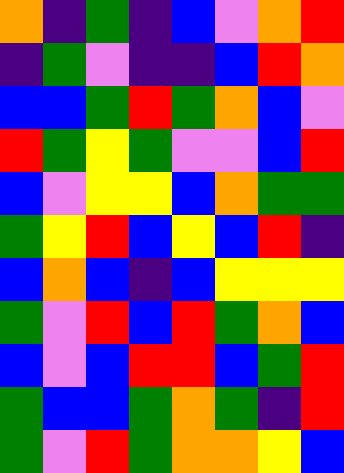[["orange", "indigo", "green", "indigo", "blue", "violet", "orange", "red"], ["indigo", "green", "violet", "indigo", "indigo", "blue", "red", "orange"], ["blue", "blue", "green", "red", "green", "orange", "blue", "violet"], ["red", "green", "yellow", "green", "violet", "violet", "blue", "red"], ["blue", "violet", "yellow", "yellow", "blue", "orange", "green", "green"], ["green", "yellow", "red", "blue", "yellow", "blue", "red", "indigo"], ["blue", "orange", "blue", "indigo", "blue", "yellow", "yellow", "yellow"], ["green", "violet", "red", "blue", "red", "green", "orange", "blue"], ["blue", "violet", "blue", "red", "red", "blue", "green", "red"], ["green", "blue", "blue", "green", "orange", "green", "indigo", "red"], ["green", "violet", "red", "green", "orange", "orange", "yellow", "blue"]]